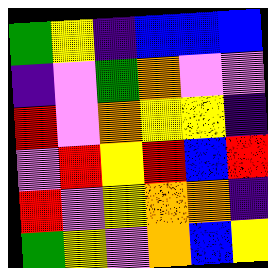[["green", "yellow", "indigo", "blue", "blue", "blue"], ["indigo", "violet", "green", "orange", "violet", "violet"], ["red", "violet", "orange", "yellow", "yellow", "indigo"], ["violet", "red", "yellow", "red", "blue", "red"], ["red", "violet", "yellow", "orange", "orange", "indigo"], ["green", "yellow", "violet", "orange", "blue", "yellow"]]